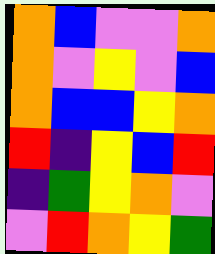[["orange", "blue", "violet", "violet", "orange"], ["orange", "violet", "yellow", "violet", "blue"], ["orange", "blue", "blue", "yellow", "orange"], ["red", "indigo", "yellow", "blue", "red"], ["indigo", "green", "yellow", "orange", "violet"], ["violet", "red", "orange", "yellow", "green"]]